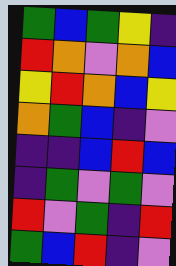[["green", "blue", "green", "yellow", "indigo"], ["red", "orange", "violet", "orange", "blue"], ["yellow", "red", "orange", "blue", "yellow"], ["orange", "green", "blue", "indigo", "violet"], ["indigo", "indigo", "blue", "red", "blue"], ["indigo", "green", "violet", "green", "violet"], ["red", "violet", "green", "indigo", "red"], ["green", "blue", "red", "indigo", "violet"]]